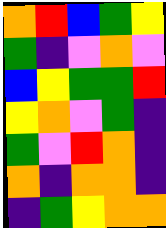[["orange", "red", "blue", "green", "yellow"], ["green", "indigo", "violet", "orange", "violet"], ["blue", "yellow", "green", "green", "red"], ["yellow", "orange", "violet", "green", "indigo"], ["green", "violet", "red", "orange", "indigo"], ["orange", "indigo", "orange", "orange", "indigo"], ["indigo", "green", "yellow", "orange", "orange"]]